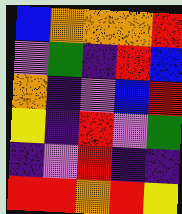[["blue", "orange", "orange", "orange", "red"], ["violet", "green", "indigo", "red", "blue"], ["orange", "indigo", "violet", "blue", "red"], ["yellow", "indigo", "red", "violet", "green"], ["indigo", "violet", "red", "indigo", "indigo"], ["red", "red", "orange", "red", "yellow"]]